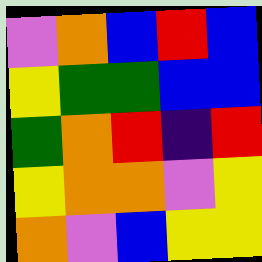[["violet", "orange", "blue", "red", "blue"], ["yellow", "green", "green", "blue", "blue"], ["green", "orange", "red", "indigo", "red"], ["yellow", "orange", "orange", "violet", "yellow"], ["orange", "violet", "blue", "yellow", "yellow"]]